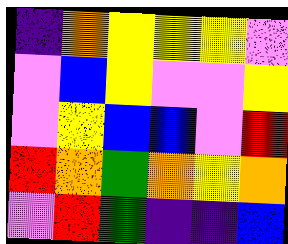[["indigo", "orange", "yellow", "yellow", "yellow", "violet"], ["violet", "blue", "yellow", "violet", "violet", "yellow"], ["violet", "yellow", "blue", "blue", "violet", "red"], ["red", "orange", "green", "orange", "yellow", "orange"], ["violet", "red", "green", "indigo", "indigo", "blue"]]